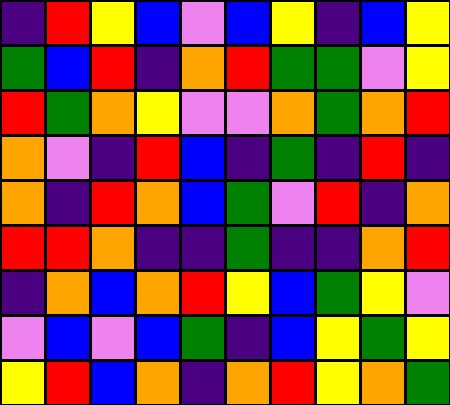[["indigo", "red", "yellow", "blue", "violet", "blue", "yellow", "indigo", "blue", "yellow"], ["green", "blue", "red", "indigo", "orange", "red", "green", "green", "violet", "yellow"], ["red", "green", "orange", "yellow", "violet", "violet", "orange", "green", "orange", "red"], ["orange", "violet", "indigo", "red", "blue", "indigo", "green", "indigo", "red", "indigo"], ["orange", "indigo", "red", "orange", "blue", "green", "violet", "red", "indigo", "orange"], ["red", "red", "orange", "indigo", "indigo", "green", "indigo", "indigo", "orange", "red"], ["indigo", "orange", "blue", "orange", "red", "yellow", "blue", "green", "yellow", "violet"], ["violet", "blue", "violet", "blue", "green", "indigo", "blue", "yellow", "green", "yellow"], ["yellow", "red", "blue", "orange", "indigo", "orange", "red", "yellow", "orange", "green"]]